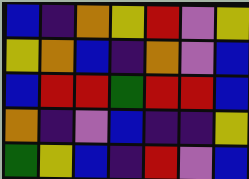[["blue", "indigo", "orange", "yellow", "red", "violet", "yellow"], ["yellow", "orange", "blue", "indigo", "orange", "violet", "blue"], ["blue", "red", "red", "green", "red", "red", "blue"], ["orange", "indigo", "violet", "blue", "indigo", "indigo", "yellow"], ["green", "yellow", "blue", "indigo", "red", "violet", "blue"]]